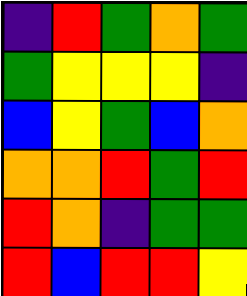[["indigo", "red", "green", "orange", "green"], ["green", "yellow", "yellow", "yellow", "indigo"], ["blue", "yellow", "green", "blue", "orange"], ["orange", "orange", "red", "green", "red"], ["red", "orange", "indigo", "green", "green"], ["red", "blue", "red", "red", "yellow"]]